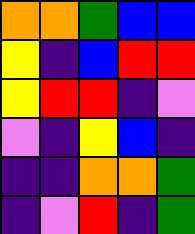[["orange", "orange", "green", "blue", "blue"], ["yellow", "indigo", "blue", "red", "red"], ["yellow", "red", "red", "indigo", "violet"], ["violet", "indigo", "yellow", "blue", "indigo"], ["indigo", "indigo", "orange", "orange", "green"], ["indigo", "violet", "red", "indigo", "green"]]